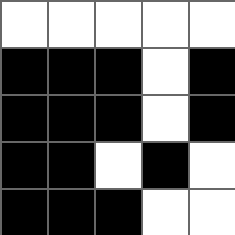[["white", "white", "white", "white", "white"], ["black", "black", "black", "white", "black"], ["black", "black", "black", "white", "black"], ["black", "black", "white", "black", "white"], ["black", "black", "black", "white", "white"]]